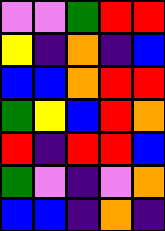[["violet", "violet", "green", "red", "red"], ["yellow", "indigo", "orange", "indigo", "blue"], ["blue", "blue", "orange", "red", "red"], ["green", "yellow", "blue", "red", "orange"], ["red", "indigo", "red", "red", "blue"], ["green", "violet", "indigo", "violet", "orange"], ["blue", "blue", "indigo", "orange", "indigo"]]